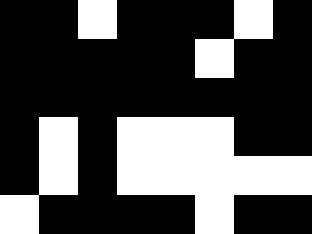[["black", "black", "white", "black", "black", "black", "white", "black"], ["black", "black", "black", "black", "black", "white", "black", "black"], ["black", "black", "black", "black", "black", "black", "black", "black"], ["black", "white", "black", "white", "white", "white", "black", "black"], ["black", "white", "black", "white", "white", "white", "white", "white"], ["white", "black", "black", "black", "black", "white", "black", "black"]]